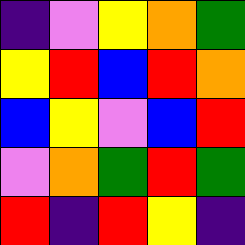[["indigo", "violet", "yellow", "orange", "green"], ["yellow", "red", "blue", "red", "orange"], ["blue", "yellow", "violet", "blue", "red"], ["violet", "orange", "green", "red", "green"], ["red", "indigo", "red", "yellow", "indigo"]]